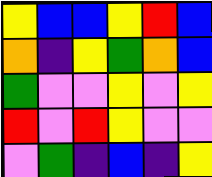[["yellow", "blue", "blue", "yellow", "red", "blue"], ["orange", "indigo", "yellow", "green", "orange", "blue"], ["green", "violet", "violet", "yellow", "violet", "yellow"], ["red", "violet", "red", "yellow", "violet", "violet"], ["violet", "green", "indigo", "blue", "indigo", "yellow"]]